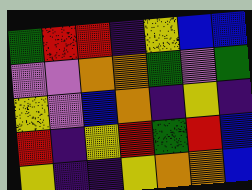[["green", "red", "red", "indigo", "yellow", "blue", "blue"], ["violet", "violet", "orange", "orange", "green", "violet", "green"], ["yellow", "violet", "blue", "orange", "indigo", "yellow", "indigo"], ["red", "indigo", "yellow", "red", "green", "red", "blue"], ["yellow", "indigo", "indigo", "yellow", "orange", "orange", "blue"]]